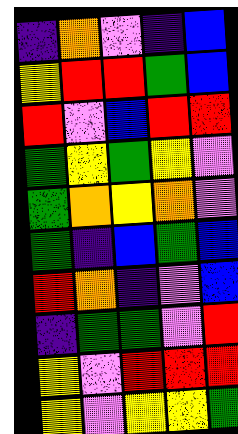[["indigo", "orange", "violet", "indigo", "blue"], ["yellow", "red", "red", "green", "blue"], ["red", "violet", "blue", "red", "red"], ["green", "yellow", "green", "yellow", "violet"], ["green", "orange", "yellow", "orange", "violet"], ["green", "indigo", "blue", "green", "blue"], ["red", "orange", "indigo", "violet", "blue"], ["indigo", "green", "green", "violet", "red"], ["yellow", "violet", "red", "red", "red"], ["yellow", "violet", "yellow", "yellow", "green"]]